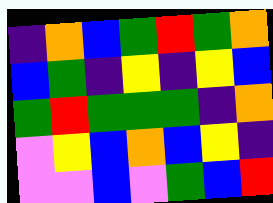[["indigo", "orange", "blue", "green", "red", "green", "orange"], ["blue", "green", "indigo", "yellow", "indigo", "yellow", "blue"], ["green", "red", "green", "green", "green", "indigo", "orange"], ["violet", "yellow", "blue", "orange", "blue", "yellow", "indigo"], ["violet", "violet", "blue", "violet", "green", "blue", "red"]]